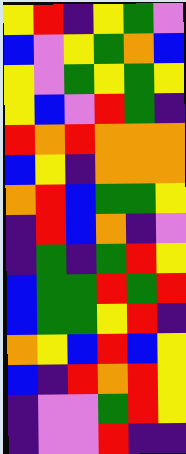[["yellow", "red", "indigo", "yellow", "green", "violet"], ["blue", "violet", "yellow", "green", "orange", "blue"], ["yellow", "violet", "green", "yellow", "green", "yellow"], ["yellow", "blue", "violet", "red", "green", "indigo"], ["red", "orange", "red", "orange", "orange", "orange"], ["blue", "yellow", "indigo", "orange", "orange", "orange"], ["orange", "red", "blue", "green", "green", "yellow"], ["indigo", "red", "blue", "orange", "indigo", "violet"], ["indigo", "green", "indigo", "green", "red", "yellow"], ["blue", "green", "green", "red", "green", "red"], ["blue", "green", "green", "yellow", "red", "indigo"], ["orange", "yellow", "blue", "red", "blue", "yellow"], ["blue", "indigo", "red", "orange", "red", "yellow"], ["indigo", "violet", "violet", "green", "red", "yellow"], ["indigo", "violet", "violet", "red", "indigo", "indigo"]]